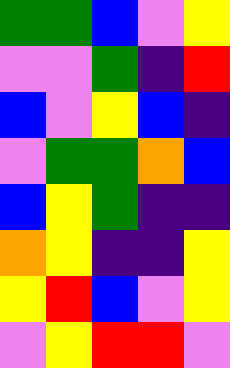[["green", "green", "blue", "violet", "yellow"], ["violet", "violet", "green", "indigo", "red"], ["blue", "violet", "yellow", "blue", "indigo"], ["violet", "green", "green", "orange", "blue"], ["blue", "yellow", "green", "indigo", "indigo"], ["orange", "yellow", "indigo", "indigo", "yellow"], ["yellow", "red", "blue", "violet", "yellow"], ["violet", "yellow", "red", "red", "violet"]]